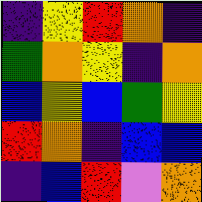[["indigo", "yellow", "red", "orange", "indigo"], ["green", "orange", "yellow", "indigo", "orange"], ["blue", "yellow", "blue", "green", "yellow"], ["red", "orange", "indigo", "blue", "blue"], ["indigo", "blue", "red", "violet", "orange"]]